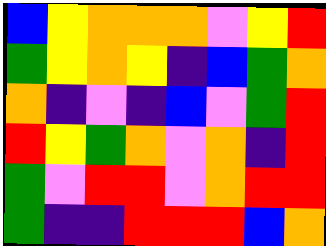[["blue", "yellow", "orange", "orange", "orange", "violet", "yellow", "red"], ["green", "yellow", "orange", "yellow", "indigo", "blue", "green", "orange"], ["orange", "indigo", "violet", "indigo", "blue", "violet", "green", "red"], ["red", "yellow", "green", "orange", "violet", "orange", "indigo", "red"], ["green", "violet", "red", "red", "violet", "orange", "red", "red"], ["green", "indigo", "indigo", "red", "red", "red", "blue", "orange"]]